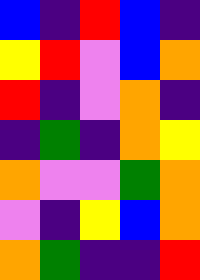[["blue", "indigo", "red", "blue", "indigo"], ["yellow", "red", "violet", "blue", "orange"], ["red", "indigo", "violet", "orange", "indigo"], ["indigo", "green", "indigo", "orange", "yellow"], ["orange", "violet", "violet", "green", "orange"], ["violet", "indigo", "yellow", "blue", "orange"], ["orange", "green", "indigo", "indigo", "red"]]